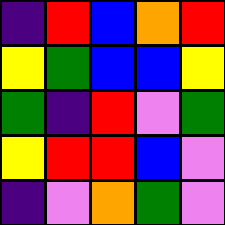[["indigo", "red", "blue", "orange", "red"], ["yellow", "green", "blue", "blue", "yellow"], ["green", "indigo", "red", "violet", "green"], ["yellow", "red", "red", "blue", "violet"], ["indigo", "violet", "orange", "green", "violet"]]